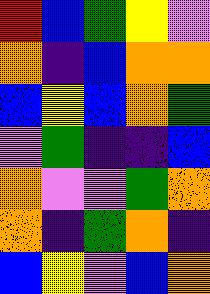[["red", "blue", "green", "yellow", "violet"], ["orange", "indigo", "blue", "orange", "orange"], ["blue", "yellow", "blue", "orange", "green"], ["violet", "green", "indigo", "indigo", "blue"], ["orange", "violet", "violet", "green", "orange"], ["orange", "indigo", "green", "orange", "indigo"], ["blue", "yellow", "violet", "blue", "orange"]]